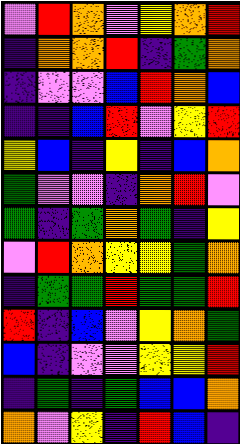[["violet", "red", "orange", "violet", "yellow", "orange", "red"], ["indigo", "orange", "orange", "red", "indigo", "green", "orange"], ["indigo", "violet", "violet", "blue", "red", "orange", "blue"], ["indigo", "indigo", "blue", "red", "violet", "yellow", "red"], ["yellow", "blue", "indigo", "yellow", "indigo", "blue", "orange"], ["green", "violet", "violet", "indigo", "orange", "red", "violet"], ["green", "indigo", "green", "orange", "green", "indigo", "yellow"], ["violet", "red", "orange", "yellow", "yellow", "green", "orange"], ["indigo", "green", "green", "red", "green", "green", "red"], ["red", "indigo", "blue", "violet", "yellow", "orange", "green"], ["blue", "indigo", "violet", "violet", "yellow", "yellow", "red"], ["indigo", "green", "indigo", "green", "blue", "blue", "orange"], ["orange", "violet", "yellow", "indigo", "red", "blue", "indigo"]]